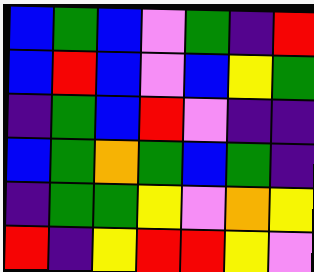[["blue", "green", "blue", "violet", "green", "indigo", "red"], ["blue", "red", "blue", "violet", "blue", "yellow", "green"], ["indigo", "green", "blue", "red", "violet", "indigo", "indigo"], ["blue", "green", "orange", "green", "blue", "green", "indigo"], ["indigo", "green", "green", "yellow", "violet", "orange", "yellow"], ["red", "indigo", "yellow", "red", "red", "yellow", "violet"]]